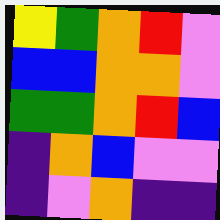[["yellow", "green", "orange", "red", "violet"], ["blue", "blue", "orange", "orange", "violet"], ["green", "green", "orange", "red", "blue"], ["indigo", "orange", "blue", "violet", "violet"], ["indigo", "violet", "orange", "indigo", "indigo"]]